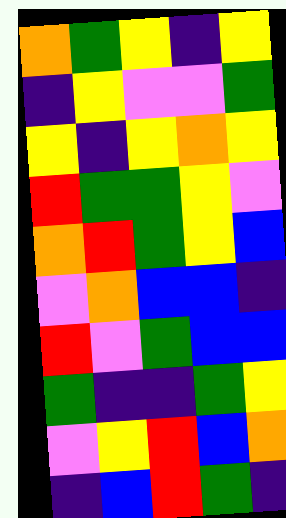[["orange", "green", "yellow", "indigo", "yellow"], ["indigo", "yellow", "violet", "violet", "green"], ["yellow", "indigo", "yellow", "orange", "yellow"], ["red", "green", "green", "yellow", "violet"], ["orange", "red", "green", "yellow", "blue"], ["violet", "orange", "blue", "blue", "indigo"], ["red", "violet", "green", "blue", "blue"], ["green", "indigo", "indigo", "green", "yellow"], ["violet", "yellow", "red", "blue", "orange"], ["indigo", "blue", "red", "green", "indigo"]]